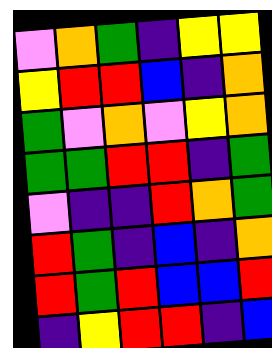[["violet", "orange", "green", "indigo", "yellow", "yellow"], ["yellow", "red", "red", "blue", "indigo", "orange"], ["green", "violet", "orange", "violet", "yellow", "orange"], ["green", "green", "red", "red", "indigo", "green"], ["violet", "indigo", "indigo", "red", "orange", "green"], ["red", "green", "indigo", "blue", "indigo", "orange"], ["red", "green", "red", "blue", "blue", "red"], ["indigo", "yellow", "red", "red", "indigo", "blue"]]